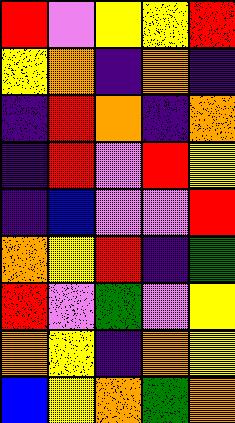[["red", "violet", "yellow", "yellow", "red"], ["yellow", "orange", "indigo", "orange", "indigo"], ["indigo", "red", "orange", "indigo", "orange"], ["indigo", "red", "violet", "red", "yellow"], ["indigo", "blue", "violet", "violet", "red"], ["orange", "yellow", "red", "indigo", "green"], ["red", "violet", "green", "violet", "yellow"], ["orange", "yellow", "indigo", "orange", "yellow"], ["blue", "yellow", "orange", "green", "orange"]]